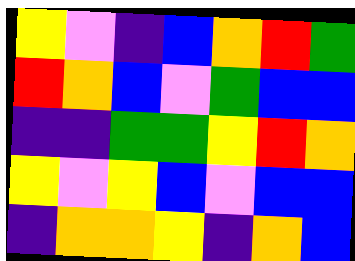[["yellow", "violet", "indigo", "blue", "orange", "red", "green"], ["red", "orange", "blue", "violet", "green", "blue", "blue"], ["indigo", "indigo", "green", "green", "yellow", "red", "orange"], ["yellow", "violet", "yellow", "blue", "violet", "blue", "blue"], ["indigo", "orange", "orange", "yellow", "indigo", "orange", "blue"]]